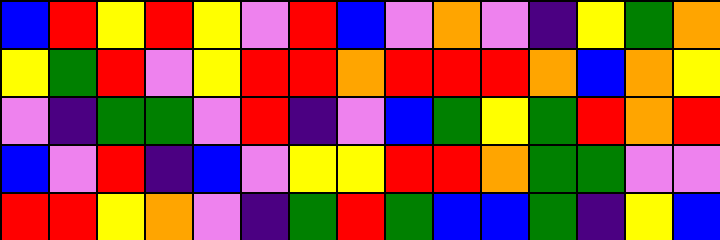[["blue", "red", "yellow", "red", "yellow", "violet", "red", "blue", "violet", "orange", "violet", "indigo", "yellow", "green", "orange"], ["yellow", "green", "red", "violet", "yellow", "red", "red", "orange", "red", "red", "red", "orange", "blue", "orange", "yellow"], ["violet", "indigo", "green", "green", "violet", "red", "indigo", "violet", "blue", "green", "yellow", "green", "red", "orange", "red"], ["blue", "violet", "red", "indigo", "blue", "violet", "yellow", "yellow", "red", "red", "orange", "green", "green", "violet", "violet"], ["red", "red", "yellow", "orange", "violet", "indigo", "green", "red", "green", "blue", "blue", "green", "indigo", "yellow", "blue"]]